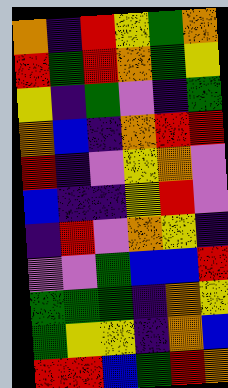[["orange", "indigo", "red", "yellow", "green", "orange"], ["red", "green", "red", "orange", "green", "yellow"], ["yellow", "indigo", "green", "violet", "indigo", "green"], ["orange", "blue", "indigo", "orange", "red", "red"], ["red", "indigo", "violet", "yellow", "orange", "violet"], ["blue", "indigo", "indigo", "yellow", "red", "violet"], ["indigo", "red", "violet", "orange", "yellow", "indigo"], ["violet", "violet", "green", "blue", "blue", "red"], ["green", "green", "green", "indigo", "orange", "yellow"], ["green", "yellow", "yellow", "indigo", "orange", "blue"], ["red", "red", "blue", "green", "red", "orange"]]